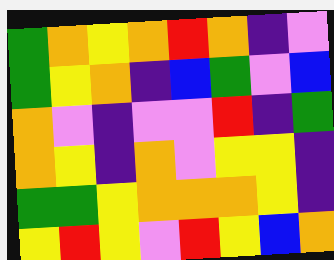[["green", "orange", "yellow", "orange", "red", "orange", "indigo", "violet"], ["green", "yellow", "orange", "indigo", "blue", "green", "violet", "blue"], ["orange", "violet", "indigo", "violet", "violet", "red", "indigo", "green"], ["orange", "yellow", "indigo", "orange", "violet", "yellow", "yellow", "indigo"], ["green", "green", "yellow", "orange", "orange", "orange", "yellow", "indigo"], ["yellow", "red", "yellow", "violet", "red", "yellow", "blue", "orange"]]